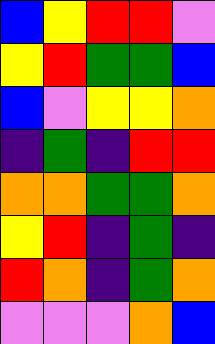[["blue", "yellow", "red", "red", "violet"], ["yellow", "red", "green", "green", "blue"], ["blue", "violet", "yellow", "yellow", "orange"], ["indigo", "green", "indigo", "red", "red"], ["orange", "orange", "green", "green", "orange"], ["yellow", "red", "indigo", "green", "indigo"], ["red", "orange", "indigo", "green", "orange"], ["violet", "violet", "violet", "orange", "blue"]]